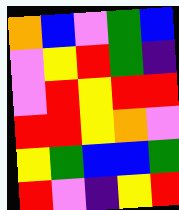[["orange", "blue", "violet", "green", "blue"], ["violet", "yellow", "red", "green", "indigo"], ["violet", "red", "yellow", "red", "red"], ["red", "red", "yellow", "orange", "violet"], ["yellow", "green", "blue", "blue", "green"], ["red", "violet", "indigo", "yellow", "red"]]